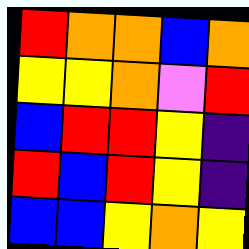[["red", "orange", "orange", "blue", "orange"], ["yellow", "yellow", "orange", "violet", "red"], ["blue", "red", "red", "yellow", "indigo"], ["red", "blue", "red", "yellow", "indigo"], ["blue", "blue", "yellow", "orange", "yellow"]]